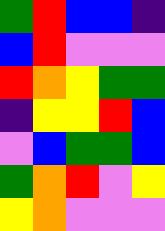[["green", "red", "blue", "blue", "indigo"], ["blue", "red", "violet", "violet", "violet"], ["red", "orange", "yellow", "green", "green"], ["indigo", "yellow", "yellow", "red", "blue"], ["violet", "blue", "green", "green", "blue"], ["green", "orange", "red", "violet", "yellow"], ["yellow", "orange", "violet", "violet", "violet"]]